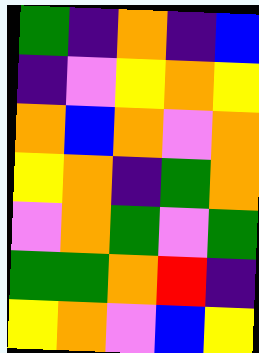[["green", "indigo", "orange", "indigo", "blue"], ["indigo", "violet", "yellow", "orange", "yellow"], ["orange", "blue", "orange", "violet", "orange"], ["yellow", "orange", "indigo", "green", "orange"], ["violet", "orange", "green", "violet", "green"], ["green", "green", "orange", "red", "indigo"], ["yellow", "orange", "violet", "blue", "yellow"]]